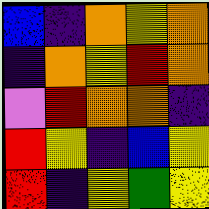[["blue", "indigo", "orange", "yellow", "orange"], ["indigo", "orange", "yellow", "red", "orange"], ["violet", "red", "orange", "orange", "indigo"], ["red", "yellow", "indigo", "blue", "yellow"], ["red", "indigo", "yellow", "green", "yellow"]]